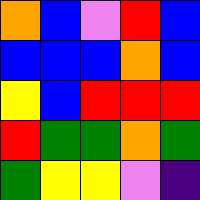[["orange", "blue", "violet", "red", "blue"], ["blue", "blue", "blue", "orange", "blue"], ["yellow", "blue", "red", "red", "red"], ["red", "green", "green", "orange", "green"], ["green", "yellow", "yellow", "violet", "indigo"]]